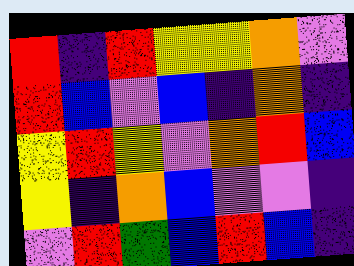[["red", "indigo", "red", "yellow", "yellow", "orange", "violet"], ["red", "blue", "violet", "blue", "indigo", "orange", "indigo"], ["yellow", "red", "yellow", "violet", "orange", "red", "blue"], ["yellow", "indigo", "orange", "blue", "violet", "violet", "indigo"], ["violet", "red", "green", "blue", "red", "blue", "indigo"]]